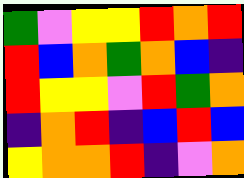[["green", "violet", "yellow", "yellow", "red", "orange", "red"], ["red", "blue", "orange", "green", "orange", "blue", "indigo"], ["red", "yellow", "yellow", "violet", "red", "green", "orange"], ["indigo", "orange", "red", "indigo", "blue", "red", "blue"], ["yellow", "orange", "orange", "red", "indigo", "violet", "orange"]]